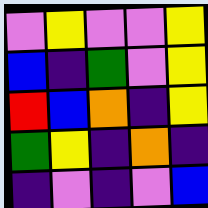[["violet", "yellow", "violet", "violet", "yellow"], ["blue", "indigo", "green", "violet", "yellow"], ["red", "blue", "orange", "indigo", "yellow"], ["green", "yellow", "indigo", "orange", "indigo"], ["indigo", "violet", "indigo", "violet", "blue"]]